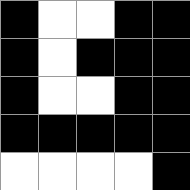[["black", "white", "white", "black", "black"], ["black", "white", "black", "black", "black"], ["black", "white", "white", "black", "black"], ["black", "black", "black", "black", "black"], ["white", "white", "white", "white", "black"]]